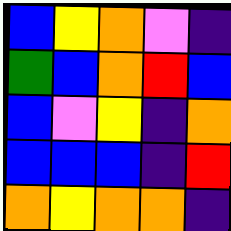[["blue", "yellow", "orange", "violet", "indigo"], ["green", "blue", "orange", "red", "blue"], ["blue", "violet", "yellow", "indigo", "orange"], ["blue", "blue", "blue", "indigo", "red"], ["orange", "yellow", "orange", "orange", "indigo"]]